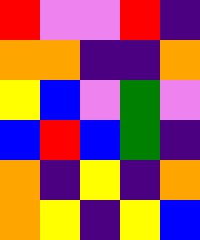[["red", "violet", "violet", "red", "indigo"], ["orange", "orange", "indigo", "indigo", "orange"], ["yellow", "blue", "violet", "green", "violet"], ["blue", "red", "blue", "green", "indigo"], ["orange", "indigo", "yellow", "indigo", "orange"], ["orange", "yellow", "indigo", "yellow", "blue"]]